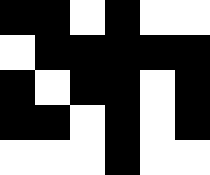[["black", "black", "white", "black", "white", "white"], ["white", "black", "black", "black", "black", "black"], ["black", "white", "black", "black", "white", "black"], ["black", "black", "white", "black", "white", "black"], ["white", "white", "white", "black", "white", "white"]]